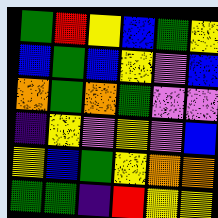[["green", "red", "yellow", "blue", "green", "yellow"], ["blue", "green", "blue", "yellow", "violet", "blue"], ["orange", "green", "orange", "green", "violet", "violet"], ["indigo", "yellow", "violet", "yellow", "violet", "blue"], ["yellow", "blue", "green", "yellow", "orange", "orange"], ["green", "green", "indigo", "red", "yellow", "yellow"]]